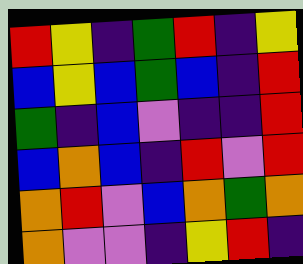[["red", "yellow", "indigo", "green", "red", "indigo", "yellow"], ["blue", "yellow", "blue", "green", "blue", "indigo", "red"], ["green", "indigo", "blue", "violet", "indigo", "indigo", "red"], ["blue", "orange", "blue", "indigo", "red", "violet", "red"], ["orange", "red", "violet", "blue", "orange", "green", "orange"], ["orange", "violet", "violet", "indigo", "yellow", "red", "indigo"]]